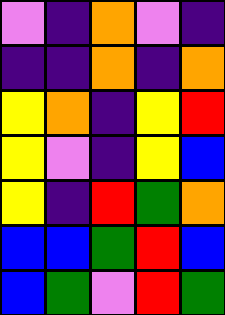[["violet", "indigo", "orange", "violet", "indigo"], ["indigo", "indigo", "orange", "indigo", "orange"], ["yellow", "orange", "indigo", "yellow", "red"], ["yellow", "violet", "indigo", "yellow", "blue"], ["yellow", "indigo", "red", "green", "orange"], ["blue", "blue", "green", "red", "blue"], ["blue", "green", "violet", "red", "green"]]